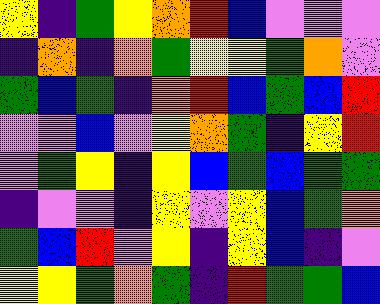[["yellow", "indigo", "green", "yellow", "orange", "red", "blue", "violet", "violet", "violet"], ["indigo", "orange", "indigo", "orange", "green", "yellow", "yellow", "green", "orange", "violet"], ["green", "blue", "green", "indigo", "orange", "red", "blue", "green", "blue", "red"], ["violet", "violet", "blue", "violet", "yellow", "orange", "green", "indigo", "yellow", "red"], ["violet", "green", "yellow", "indigo", "yellow", "blue", "green", "blue", "green", "green"], ["indigo", "violet", "violet", "indigo", "yellow", "violet", "yellow", "blue", "green", "orange"], ["green", "blue", "red", "violet", "yellow", "indigo", "yellow", "blue", "indigo", "violet"], ["yellow", "yellow", "green", "orange", "green", "indigo", "red", "green", "green", "blue"]]